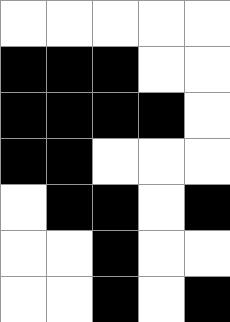[["white", "white", "white", "white", "white"], ["black", "black", "black", "white", "white"], ["black", "black", "black", "black", "white"], ["black", "black", "white", "white", "white"], ["white", "black", "black", "white", "black"], ["white", "white", "black", "white", "white"], ["white", "white", "black", "white", "black"]]